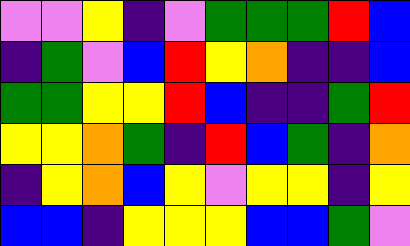[["violet", "violet", "yellow", "indigo", "violet", "green", "green", "green", "red", "blue"], ["indigo", "green", "violet", "blue", "red", "yellow", "orange", "indigo", "indigo", "blue"], ["green", "green", "yellow", "yellow", "red", "blue", "indigo", "indigo", "green", "red"], ["yellow", "yellow", "orange", "green", "indigo", "red", "blue", "green", "indigo", "orange"], ["indigo", "yellow", "orange", "blue", "yellow", "violet", "yellow", "yellow", "indigo", "yellow"], ["blue", "blue", "indigo", "yellow", "yellow", "yellow", "blue", "blue", "green", "violet"]]